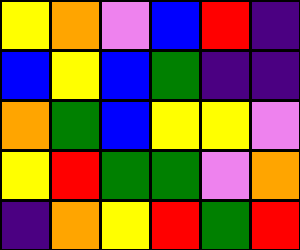[["yellow", "orange", "violet", "blue", "red", "indigo"], ["blue", "yellow", "blue", "green", "indigo", "indigo"], ["orange", "green", "blue", "yellow", "yellow", "violet"], ["yellow", "red", "green", "green", "violet", "orange"], ["indigo", "orange", "yellow", "red", "green", "red"]]